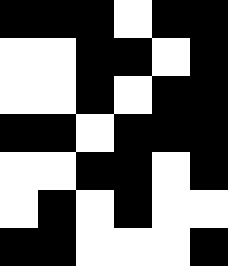[["black", "black", "black", "white", "black", "black"], ["white", "white", "black", "black", "white", "black"], ["white", "white", "black", "white", "black", "black"], ["black", "black", "white", "black", "black", "black"], ["white", "white", "black", "black", "white", "black"], ["white", "black", "white", "black", "white", "white"], ["black", "black", "white", "white", "white", "black"]]